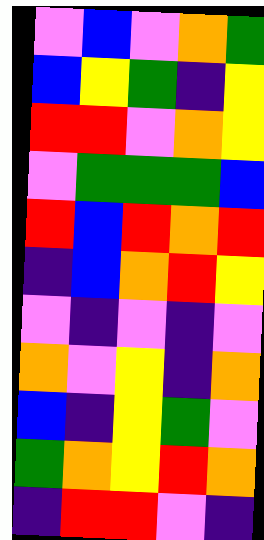[["violet", "blue", "violet", "orange", "green"], ["blue", "yellow", "green", "indigo", "yellow"], ["red", "red", "violet", "orange", "yellow"], ["violet", "green", "green", "green", "blue"], ["red", "blue", "red", "orange", "red"], ["indigo", "blue", "orange", "red", "yellow"], ["violet", "indigo", "violet", "indigo", "violet"], ["orange", "violet", "yellow", "indigo", "orange"], ["blue", "indigo", "yellow", "green", "violet"], ["green", "orange", "yellow", "red", "orange"], ["indigo", "red", "red", "violet", "indigo"]]